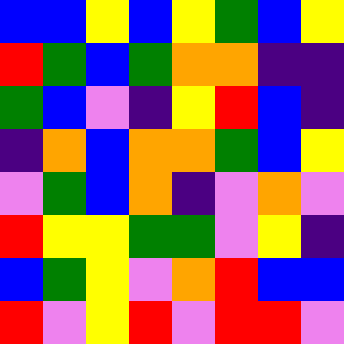[["blue", "blue", "yellow", "blue", "yellow", "green", "blue", "yellow"], ["red", "green", "blue", "green", "orange", "orange", "indigo", "indigo"], ["green", "blue", "violet", "indigo", "yellow", "red", "blue", "indigo"], ["indigo", "orange", "blue", "orange", "orange", "green", "blue", "yellow"], ["violet", "green", "blue", "orange", "indigo", "violet", "orange", "violet"], ["red", "yellow", "yellow", "green", "green", "violet", "yellow", "indigo"], ["blue", "green", "yellow", "violet", "orange", "red", "blue", "blue"], ["red", "violet", "yellow", "red", "violet", "red", "red", "violet"]]